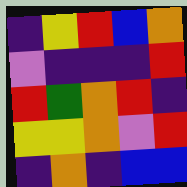[["indigo", "yellow", "red", "blue", "orange"], ["violet", "indigo", "indigo", "indigo", "red"], ["red", "green", "orange", "red", "indigo"], ["yellow", "yellow", "orange", "violet", "red"], ["indigo", "orange", "indigo", "blue", "blue"]]